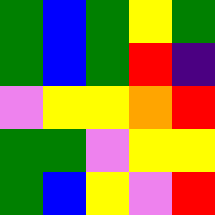[["green", "blue", "green", "yellow", "green"], ["green", "blue", "green", "red", "indigo"], ["violet", "yellow", "yellow", "orange", "red"], ["green", "green", "violet", "yellow", "yellow"], ["green", "blue", "yellow", "violet", "red"]]